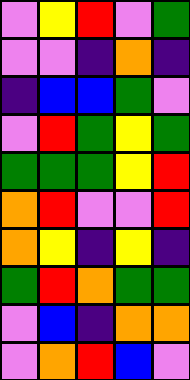[["violet", "yellow", "red", "violet", "green"], ["violet", "violet", "indigo", "orange", "indigo"], ["indigo", "blue", "blue", "green", "violet"], ["violet", "red", "green", "yellow", "green"], ["green", "green", "green", "yellow", "red"], ["orange", "red", "violet", "violet", "red"], ["orange", "yellow", "indigo", "yellow", "indigo"], ["green", "red", "orange", "green", "green"], ["violet", "blue", "indigo", "orange", "orange"], ["violet", "orange", "red", "blue", "violet"]]